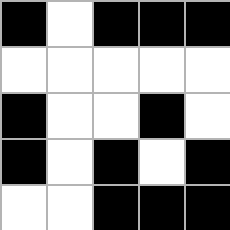[["black", "white", "black", "black", "black"], ["white", "white", "white", "white", "white"], ["black", "white", "white", "black", "white"], ["black", "white", "black", "white", "black"], ["white", "white", "black", "black", "black"]]